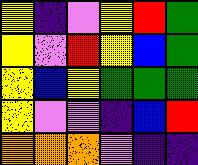[["yellow", "indigo", "violet", "yellow", "red", "green"], ["yellow", "violet", "red", "yellow", "blue", "green"], ["yellow", "blue", "yellow", "green", "green", "green"], ["yellow", "violet", "violet", "indigo", "blue", "red"], ["orange", "orange", "orange", "violet", "indigo", "indigo"]]